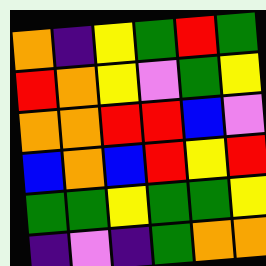[["orange", "indigo", "yellow", "green", "red", "green"], ["red", "orange", "yellow", "violet", "green", "yellow"], ["orange", "orange", "red", "red", "blue", "violet"], ["blue", "orange", "blue", "red", "yellow", "red"], ["green", "green", "yellow", "green", "green", "yellow"], ["indigo", "violet", "indigo", "green", "orange", "orange"]]